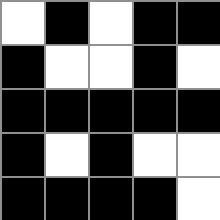[["white", "black", "white", "black", "black"], ["black", "white", "white", "black", "white"], ["black", "black", "black", "black", "black"], ["black", "white", "black", "white", "white"], ["black", "black", "black", "black", "white"]]